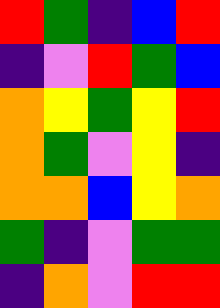[["red", "green", "indigo", "blue", "red"], ["indigo", "violet", "red", "green", "blue"], ["orange", "yellow", "green", "yellow", "red"], ["orange", "green", "violet", "yellow", "indigo"], ["orange", "orange", "blue", "yellow", "orange"], ["green", "indigo", "violet", "green", "green"], ["indigo", "orange", "violet", "red", "red"]]